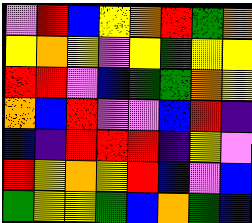[["violet", "red", "blue", "yellow", "orange", "red", "green", "orange"], ["yellow", "orange", "yellow", "violet", "yellow", "green", "yellow", "yellow"], ["red", "red", "violet", "blue", "green", "green", "orange", "yellow"], ["orange", "blue", "red", "violet", "violet", "blue", "red", "indigo"], ["blue", "indigo", "red", "red", "red", "indigo", "yellow", "violet"], ["red", "yellow", "orange", "yellow", "red", "blue", "violet", "blue"], ["green", "yellow", "yellow", "green", "blue", "orange", "green", "blue"]]